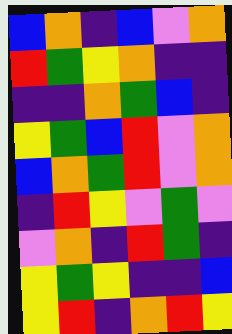[["blue", "orange", "indigo", "blue", "violet", "orange"], ["red", "green", "yellow", "orange", "indigo", "indigo"], ["indigo", "indigo", "orange", "green", "blue", "indigo"], ["yellow", "green", "blue", "red", "violet", "orange"], ["blue", "orange", "green", "red", "violet", "orange"], ["indigo", "red", "yellow", "violet", "green", "violet"], ["violet", "orange", "indigo", "red", "green", "indigo"], ["yellow", "green", "yellow", "indigo", "indigo", "blue"], ["yellow", "red", "indigo", "orange", "red", "yellow"]]